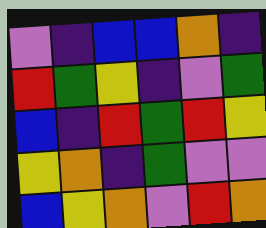[["violet", "indigo", "blue", "blue", "orange", "indigo"], ["red", "green", "yellow", "indigo", "violet", "green"], ["blue", "indigo", "red", "green", "red", "yellow"], ["yellow", "orange", "indigo", "green", "violet", "violet"], ["blue", "yellow", "orange", "violet", "red", "orange"]]